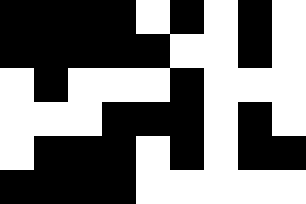[["black", "black", "black", "black", "white", "black", "white", "black", "white"], ["black", "black", "black", "black", "black", "white", "white", "black", "white"], ["white", "black", "white", "white", "white", "black", "white", "white", "white"], ["white", "white", "white", "black", "black", "black", "white", "black", "white"], ["white", "black", "black", "black", "white", "black", "white", "black", "black"], ["black", "black", "black", "black", "white", "white", "white", "white", "white"]]